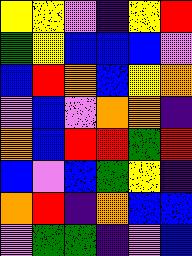[["yellow", "yellow", "violet", "indigo", "yellow", "red"], ["green", "yellow", "blue", "blue", "blue", "violet"], ["blue", "red", "orange", "blue", "yellow", "orange"], ["violet", "blue", "violet", "orange", "orange", "indigo"], ["orange", "blue", "red", "red", "green", "red"], ["blue", "violet", "blue", "green", "yellow", "indigo"], ["orange", "red", "indigo", "orange", "blue", "blue"], ["violet", "green", "green", "indigo", "violet", "blue"]]